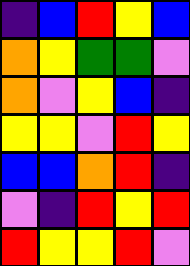[["indigo", "blue", "red", "yellow", "blue"], ["orange", "yellow", "green", "green", "violet"], ["orange", "violet", "yellow", "blue", "indigo"], ["yellow", "yellow", "violet", "red", "yellow"], ["blue", "blue", "orange", "red", "indigo"], ["violet", "indigo", "red", "yellow", "red"], ["red", "yellow", "yellow", "red", "violet"]]